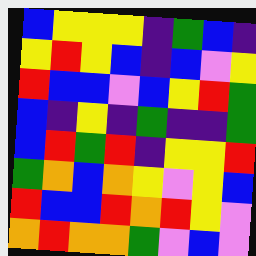[["blue", "yellow", "yellow", "yellow", "indigo", "green", "blue", "indigo"], ["yellow", "red", "yellow", "blue", "indigo", "blue", "violet", "yellow"], ["red", "blue", "blue", "violet", "blue", "yellow", "red", "green"], ["blue", "indigo", "yellow", "indigo", "green", "indigo", "indigo", "green"], ["blue", "red", "green", "red", "indigo", "yellow", "yellow", "red"], ["green", "orange", "blue", "orange", "yellow", "violet", "yellow", "blue"], ["red", "blue", "blue", "red", "orange", "red", "yellow", "violet"], ["orange", "red", "orange", "orange", "green", "violet", "blue", "violet"]]